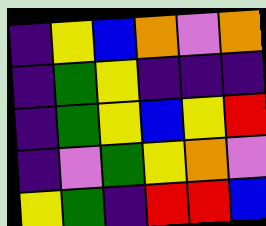[["indigo", "yellow", "blue", "orange", "violet", "orange"], ["indigo", "green", "yellow", "indigo", "indigo", "indigo"], ["indigo", "green", "yellow", "blue", "yellow", "red"], ["indigo", "violet", "green", "yellow", "orange", "violet"], ["yellow", "green", "indigo", "red", "red", "blue"]]